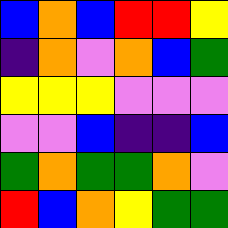[["blue", "orange", "blue", "red", "red", "yellow"], ["indigo", "orange", "violet", "orange", "blue", "green"], ["yellow", "yellow", "yellow", "violet", "violet", "violet"], ["violet", "violet", "blue", "indigo", "indigo", "blue"], ["green", "orange", "green", "green", "orange", "violet"], ["red", "blue", "orange", "yellow", "green", "green"]]